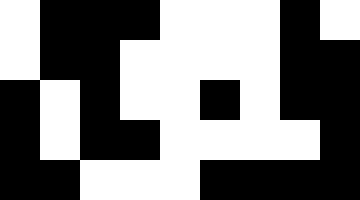[["white", "black", "black", "black", "white", "white", "white", "black", "white"], ["white", "black", "black", "white", "white", "white", "white", "black", "black"], ["black", "white", "black", "white", "white", "black", "white", "black", "black"], ["black", "white", "black", "black", "white", "white", "white", "white", "black"], ["black", "black", "white", "white", "white", "black", "black", "black", "black"]]